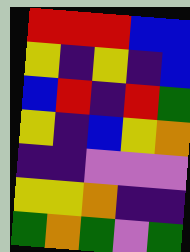[["red", "red", "red", "blue", "blue"], ["yellow", "indigo", "yellow", "indigo", "blue"], ["blue", "red", "indigo", "red", "green"], ["yellow", "indigo", "blue", "yellow", "orange"], ["indigo", "indigo", "violet", "violet", "violet"], ["yellow", "yellow", "orange", "indigo", "indigo"], ["green", "orange", "green", "violet", "green"]]